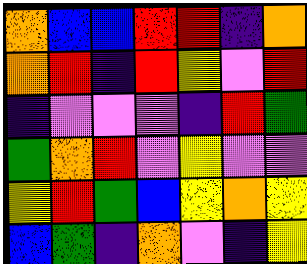[["orange", "blue", "blue", "red", "red", "indigo", "orange"], ["orange", "red", "indigo", "red", "yellow", "violet", "red"], ["indigo", "violet", "violet", "violet", "indigo", "red", "green"], ["green", "orange", "red", "violet", "yellow", "violet", "violet"], ["yellow", "red", "green", "blue", "yellow", "orange", "yellow"], ["blue", "green", "indigo", "orange", "violet", "indigo", "yellow"]]